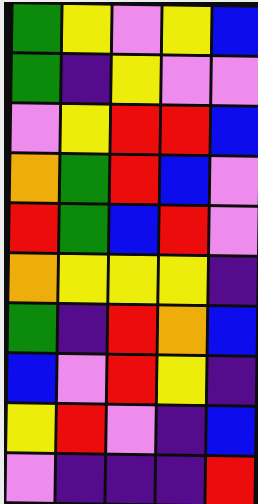[["green", "yellow", "violet", "yellow", "blue"], ["green", "indigo", "yellow", "violet", "violet"], ["violet", "yellow", "red", "red", "blue"], ["orange", "green", "red", "blue", "violet"], ["red", "green", "blue", "red", "violet"], ["orange", "yellow", "yellow", "yellow", "indigo"], ["green", "indigo", "red", "orange", "blue"], ["blue", "violet", "red", "yellow", "indigo"], ["yellow", "red", "violet", "indigo", "blue"], ["violet", "indigo", "indigo", "indigo", "red"]]